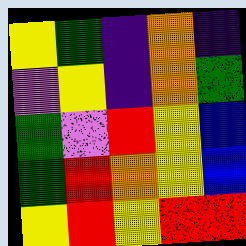[["yellow", "green", "indigo", "orange", "indigo"], ["violet", "yellow", "indigo", "orange", "green"], ["green", "violet", "red", "yellow", "blue"], ["green", "red", "orange", "yellow", "blue"], ["yellow", "red", "yellow", "red", "red"]]